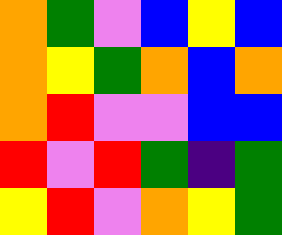[["orange", "green", "violet", "blue", "yellow", "blue"], ["orange", "yellow", "green", "orange", "blue", "orange"], ["orange", "red", "violet", "violet", "blue", "blue"], ["red", "violet", "red", "green", "indigo", "green"], ["yellow", "red", "violet", "orange", "yellow", "green"]]